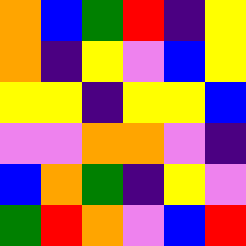[["orange", "blue", "green", "red", "indigo", "yellow"], ["orange", "indigo", "yellow", "violet", "blue", "yellow"], ["yellow", "yellow", "indigo", "yellow", "yellow", "blue"], ["violet", "violet", "orange", "orange", "violet", "indigo"], ["blue", "orange", "green", "indigo", "yellow", "violet"], ["green", "red", "orange", "violet", "blue", "red"]]